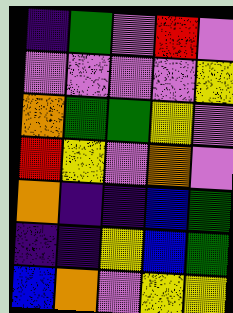[["indigo", "green", "violet", "red", "violet"], ["violet", "violet", "violet", "violet", "yellow"], ["orange", "green", "green", "yellow", "violet"], ["red", "yellow", "violet", "orange", "violet"], ["orange", "indigo", "indigo", "blue", "green"], ["indigo", "indigo", "yellow", "blue", "green"], ["blue", "orange", "violet", "yellow", "yellow"]]